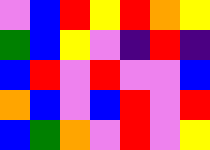[["violet", "blue", "red", "yellow", "red", "orange", "yellow"], ["green", "blue", "yellow", "violet", "indigo", "red", "indigo"], ["blue", "red", "violet", "red", "violet", "violet", "blue"], ["orange", "blue", "violet", "blue", "red", "violet", "red"], ["blue", "green", "orange", "violet", "red", "violet", "yellow"]]